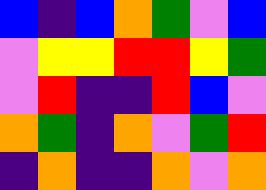[["blue", "indigo", "blue", "orange", "green", "violet", "blue"], ["violet", "yellow", "yellow", "red", "red", "yellow", "green"], ["violet", "red", "indigo", "indigo", "red", "blue", "violet"], ["orange", "green", "indigo", "orange", "violet", "green", "red"], ["indigo", "orange", "indigo", "indigo", "orange", "violet", "orange"]]